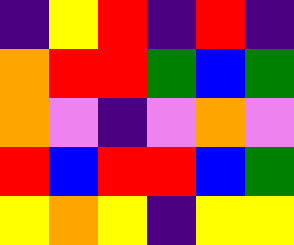[["indigo", "yellow", "red", "indigo", "red", "indigo"], ["orange", "red", "red", "green", "blue", "green"], ["orange", "violet", "indigo", "violet", "orange", "violet"], ["red", "blue", "red", "red", "blue", "green"], ["yellow", "orange", "yellow", "indigo", "yellow", "yellow"]]